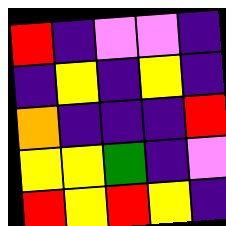[["red", "indigo", "violet", "violet", "indigo"], ["indigo", "yellow", "indigo", "yellow", "indigo"], ["orange", "indigo", "indigo", "indigo", "red"], ["yellow", "yellow", "green", "indigo", "violet"], ["red", "yellow", "red", "yellow", "indigo"]]